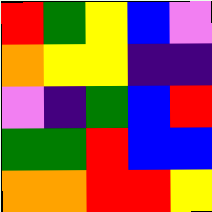[["red", "green", "yellow", "blue", "violet"], ["orange", "yellow", "yellow", "indigo", "indigo"], ["violet", "indigo", "green", "blue", "red"], ["green", "green", "red", "blue", "blue"], ["orange", "orange", "red", "red", "yellow"]]